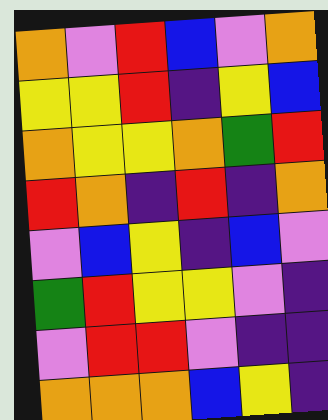[["orange", "violet", "red", "blue", "violet", "orange"], ["yellow", "yellow", "red", "indigo", "yellow", "blue"], ["orange", "yellow", "yellow", "orange", "green", "red"], ["red", "orange", "indigo", "red", "indigo", "orange"], ["violet", "blue", "yellow", "indigo", "blue", "violet"], ["green", "red", "yellow", "yellow", "violet", "indigo"], ["violet", "red", "red", "violet", "indigo", "indigo"], ["orange", "orange", "orange", "blue", "yellow", "indigo"]]